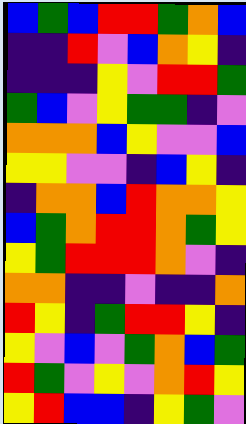[["blue", "green", "blue", "red", "red", "green", "orange", "blue"], ["indigo", "indigo", "red", "violet", "blue", "orange", "yellow", "indigo"], ["indigo", "indigo", "indigo", "yellow", "violet", "red", "red", "green"], ["green", "blue", "violet", "yellow", "green", "green", "indigo", "violet"], ["orange", "orange", "orange", "blue", "yellow", "violet", "violet", "blue"], ["yellow", "yellow", "violet", "violet", "indigo", "blue", "yellow", "indigo"], ["indigo", "orange", "orange", "blue", "red", "orange", "orange", "yellow"], ["blue", "green", "orange", "red", "red", "orange", "green", "yellow"], ["yellow", "green", "red", "red", "red", "orange", "violet", "indigo"], ["orange", "orange", "indigo", "indigo", "violet", "indigo", "indigo", "orange"], ["red", "yellow", "indigo", "green", "red", "red", "yellow", "indigo"], ["yellow", "violet", "blue", "violet", "green", "orange", "blue", "green"], ["red", "green", "violet", "yellow", "violet", "orange", "red", "yellow"], ["yellow", "red", "blue", "blue", "indigo", "yellow", "green", "violet"]]